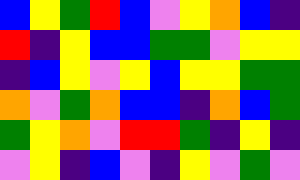[["blue", "yellow", "green", "red", "blue", "violet", "yellow", "orange", "blue", "indigo"], ["red", "indigo", "yellow", "blue", "blue", "green", "green", "violet", "yellow", "yellow"], ["indigo", "blue", "yellow", "violet", "yellow", "blue", "yellow", "yellow", "green", "green"], ["orange", "violet", "green", "orange", "blue", "blue", "indigo", "orange", "blue", "green"], ["green", "yellow", "orange", "violet", "red", "red", "green", "indigo", "yellow", "indigo"], ["violet", "yellow", "indigo", "blue", "violet", "indigo", "yellow", "violet", "green", "violet"]]